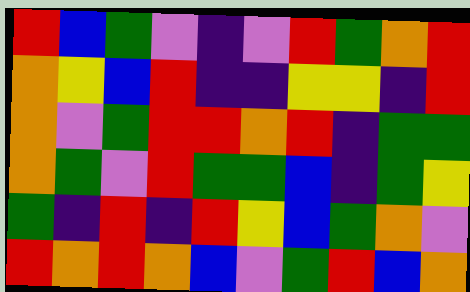[["red", "blue", "green", "violet", "indigo", "violet", "red", "green", "orange", "red"], ["orange", "yellow", "blue", "red", "indigo", "indigo", "yellow", "yellow", "indigo", "red"], ["orange", "violet", "green", "red", "red", "orange", "red", "indigo", "green", "green"], ["orange", "green", "violet", "red", "green", "green", "blue", "indigo", "green", "yellow"], ["green", "indigo", "red", "indigo", "red", "yellow", "blue", "green", "orange", "violet"], ["red", "orange", "red", "orange", "blue", "violet", "green", "red", "blue", "orange"]]